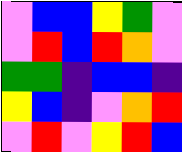[["violet", "blue", "blue", "yellow", "green", "violet"], ["violet", "red", "blue", "red", "orange", "violet"], ["green", "green", "indigo", "blue", "blue", "indigo"], ["yellow", "blue", "indigo", "violet", "orange", "red"], ["violet", "red", "violet", "yellow", "red", "blue"]]